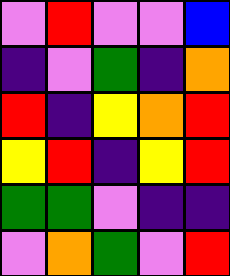[["violet", "red", "violet", "violet", "blue"], ["indigo", "violet", "green", "indigo", "orange"], ["red", "indigo", "yellow", "orange", "red"], ["yellow", "red", "indigo", "yellow", "red"], ["green", "green", "violet", "indigo", "indigo"], ["violet", "orange", "green", "violet", "red"]]